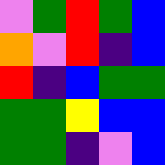[["violet", "green", "red", "green", "blue"], ["orange", "violet", "red", "indigo", "blue"], ["red", "indigo", "blue", "green", "green"], ["green", "green", "yellow", "blue", "blue"], ["green", "green", "indigo", "violet", "blue"]]